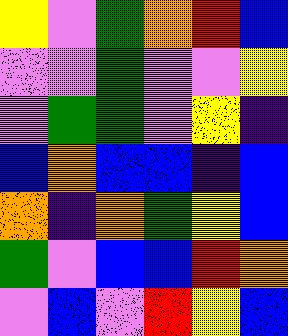[["yellow", "violet", "green", "orange", "red", "blue"], ["violet", "violet", "green", "violet", "violet", "yellow"], ["violet", "green", "green", "violet", "yellow", "indigo"], ["blue", "orange", "blue", "blue", "indigo", "blue"], ["orange", "indigo", "orange", "green", "yellow", "blue"], ["green", "violet", "blue", "blue", "red", "orange"], ["violet", "blue", "violet", "red", "yellow", "blue"]]